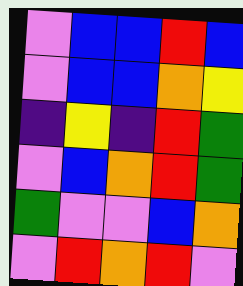[["violet", "blue", "blue", "red", "blue"], ["violet", "blue", "blue", "orange", "yellow"], ["indigo", "yellow", "indigo", "red", "green"], ["violet", "blue", "orange", "red", "green"], ["green", "violet", "violet", "blue", "orange"], ["violet", "red", "orange", "red", "violet"]]